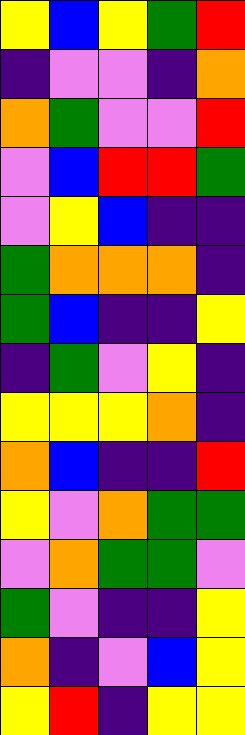[["yellow", "blue", "yellow", "green", "red"], ["indigo", "violet", "violet", "indigo", "orange"], ["orange", "green", "violet", "violet", "red"], ["violet", "blue", "red", "red", "green"], ["violet", "yellow", "blue", "indigo", "indigo"], ["green", "orange", "orange", "orange", "indigo"], ["green", "blue", "indigo", "indigo", "yellow"], ["indigo", "green", "violet", "yellow", "indigo"], ["yellow", "yellow", "yellow", "orange", "indigo"], ["orange", "blue", "indigo", "indigo", "red"], ["yellow", "violet", "orange", "green", "green"], ["violet", "orange", "green", "green", "violet"], ["green", "violet", "indigo", "indigo", "yellow"], ["orange", "indigo", "violet", "blue", "yellow"], ["yellow", "red", "indigo", "yellow", "yellow"]]